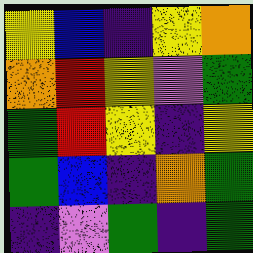[["yellow", "blue", "indigo", "yellow", "orange"], ["orange", "red", "yellow", "violet", "green"], ["green", "red", "yellow", "indigo", "yellow"], ["green", "blue", "indigo", "orange", "green"], ["indigo", "violet", "green", "indigo", "green"]]